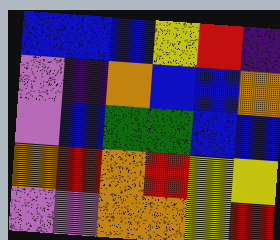[["blue", "blue", "blue", "yellow", "red", "indigo"], ["violet", "indigo", "orange", "blue", "blue", "orange"], ["violet", "blue", "green", "green", "blue", "blue"], ["orange", "red", "orange", "red", "yellow", "yellow"], ["violet", "violet", "orange", "orange", "yellow", "red"]]